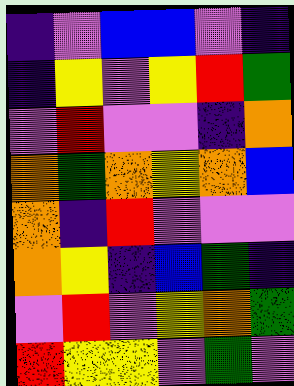[["indigo", "violet", "blue", "blue", "violet", "indigo"], ["indigo", "yellow", "violet", "yellow", "red", "green"], ["violet", "red", "violet", "violet", "indigo", "orange"], ["orange", "green", "orange", "yellow", "orange", "blue"], ["orange", "indigo", "red", "violet", "violet", "violet"], ["orange", "yellow", "indigo", "blue", "green", "indigo"], ["violet", "red", "violet", "yellow", "orange", "green"], ["red", "yellow", "yellow", "violet", "green", "violet"]]